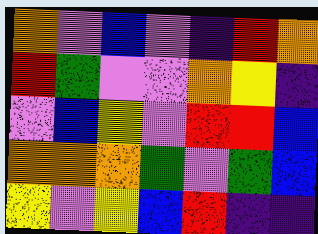[["orange", "violet", "blue", "violet", "indigo", "red", "orange"], ["red", "green", "violet", "violet", "orange", "yellow", "indigo"], ["violet", "blue", "yellow", "violet", "red", "red", "blue"], ["orange", "orange", "orange", "green", "violet", "green", "blue"], ["yellow", "violet", "yellow", "blue", "red", "indigo", "indigo"]]